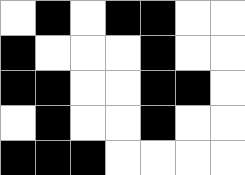[["white", "black", "white", "black", "black", "white", "white"], ["black", "white", "white", "white", "black", "white", "white"], ["black", "black", "white", "white", "black", "black", "white"], ["white", "black", "white", "white", "black", "white", "white"], ["black", "black", "black", "white", "white", "white", "white"]]